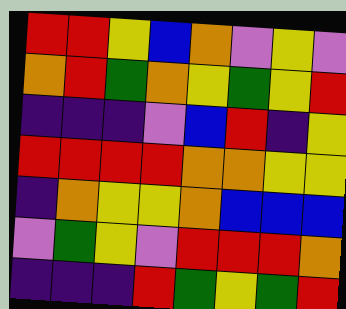[["red", "red", "yellow", "blue", "orange", "violet", "yellow", "violet"], ["orange", "red", "green", "orange", "yellow", "green", "yellow", "red"], ["indigo", "indigo", "indigo", "violet", "blue", "red", "indigo", "yellow"], ["red", "red", "red", "red", "orange", "orange", "yellow", "yellow"], ["indigo", "orange", "yellow", "yellow", "orange", "blue", "blue", "blue"], ["violet", "green", "yellow", "violet", "red", "red", "red", "orange"], ["indigo", "indigo", "indigo", "red", "green", "yellow", "green", "red"]]